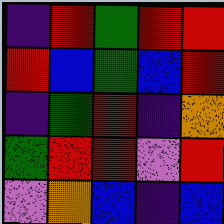[["indigo", "red", "green", "red", "red"], ["red", "blue", "green", "blue", "red"], ["indigo", "green", "red", "indigo", "orange"], ["green", "red", "red", "violet", "red"], ["violet", "orange", "blue", "indigo", "blue"]]